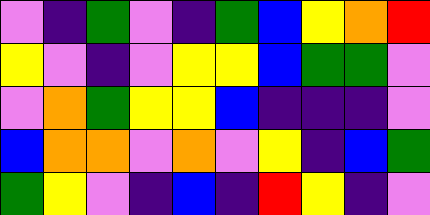[["violet", "indigo", "green", "violet", "indigo", "green", "blue", "yellow", "orange", "red"], ["yellow", "violet", "indigo", "violet", "yellow", "yellow", "blue", "green", "green", "violet"], ["violet", "orange", "green", "yellow", "yellow", "blue", "indigo", "indigo", "indigo", "violet"], ["blue", "orange", "orange", "violet", "orange", "violet", "yellow", "indigo", "blue", "green"], ["green", "yellow", "violet", "indigo", "blue", "indigo", "red", "yellow", "indigo", "violet"]]